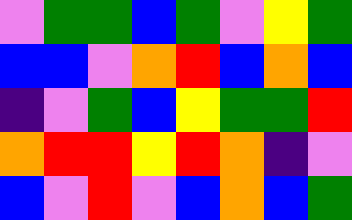[["violet", "green", "green", "blue", "green", "violet", "yellow", "green"], ["blue", "blue", "violet", "orange", "red", "blue", "orange", "blue"], ["indigo", "violet", "green", "blue", "yellow", "green", "green", "red"], ["orange", "red", "red", "yellow", "red", "orange", "indigo", "violet"], ["blue", "violet", "red", "violet", "blue", "orange", "blue", "green"]]